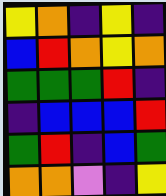[["yellow", "orange", "indigo", "yellow", "indigo"], ["blue", "red", "orange", "yellow", "orange"], ["green", "green", "green", "red", "indigo"], ["indigo", "blue", "blue", "blue", "red"], ["green", "red", "indigo", "blue", "green"], ["orange", "orange", "violet", "indigo", "yellow"]]